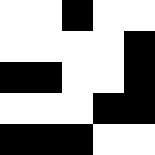[["white", "white", "black", "white", "white"], ["white", "white", "white", "white", "black"], ["black", "black", "white", "white", "black"], ["white", "white", "white", "black", "black"], ["black", "black", "black", "white", "white"]]